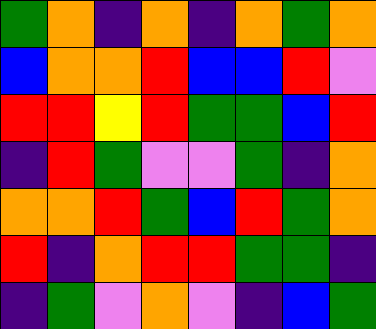[["green", "orange", "indigo", "orange", "indigo", "orange", "green", "orange"], ["blue", "orange", "orange", "red", "blue", "blue", "red", "violet"], ["red", "red", "yellow", "red", "green", "green", "blue", "red"], ["indigo", "red", "green", "violet", "violet", "green", "indigo", "orange"], ["orange", "orange", "red", "green", "blue", "red", "green", "orange"], ["red", "indigo", "orange", "red", "red", "green", "green", "indigo"], ["indigo", "green", "violet", "orange", "violet", "indigo", "blue", "green"]]